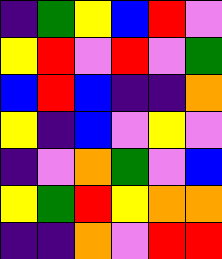[["indigo", "green", "yellow", "blue", "red", "violet"], ["yellow", "red", "violet", "red", "violet", "green"], ["blue", "red", "blue", "indigo", "indigo", "orange"], ["yellow", "indigo", "blue", "violet", "yellow", "violet"], ["indigo", "violet", "orange", "green", "violet", "blue"], ["yellow", "green", "red", "yellow", "orange", "orange"], ["indigo", "indigo", "orange", "violet", "red", "red"]]